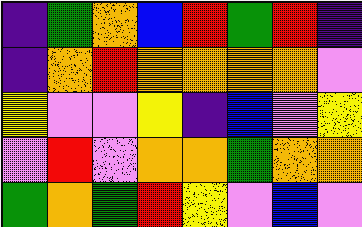[["indigo", "green", "orange", "blue", "red", "green", "red", "indigo"], ["indigo", "orange", "red", "orange", "orange", "orange", "orange", "violet"], ["yellow", "violet", "violet", "yellow", "indigo", "blue", "violet", "yellow"], ["violet", "red", "violet", "orange", "orange", "green", "orange", "orange"], ["green", "orange", "green", "red", "yellow", "violet", "blue", "violet"]]